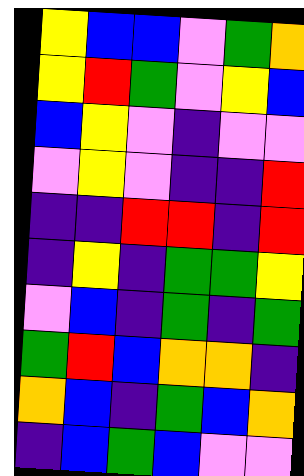[["yellow", "blue", "blue", "violet", "green", "orange"], ["yellow", "red", "green", "violet", "yellow", "blue"], ["blue", "yellow", "violet", "indigo", "violet", "violet"], ["violet", "yellow", "violet", "indigo", "indigo", "red"], ["indigo", "indigo", "red", "red", "indigo", "red"], ["indigo", "yellow", "indigo", "green", "green", "yellow"], ["violet", "blue", "indigo", "green", "indigo", "green"], ["green", "red", "blue", "orange", "orange", "indigo"], ["orange", "blue", "indigo", "green", "blue", "orange"], ["indigo", "blue", "green", "blue", "violet", "violet"]]